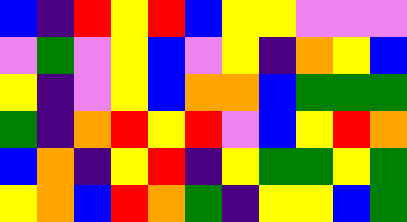[["blue", "indigo", "red", "yellow", "red", "blue", "yellow", "yellow", "violet", "violet", "violet"], ["violet", "green", "violet", "yellow", "blue", "violet", "yellow", "indigo", "orange", "yellow", "blue"], ["yellow", "indigo", "violet", "yellow", "blue", "orange", "orange", "blue", "green", "green", "green"], ["green", "indigo", "orange", "red", "yellow", "red", "violet", "blue", "yellow", "red", "orange"], ["blue", "orange", "indigo", "yellow", "red", "indigo", "yellow", "green", "green", "yellow", "green"], ["yellow", "orange", "blue", "red", "orange", "green", "indigo", "yellow", "yellow", "blue", "green"]]